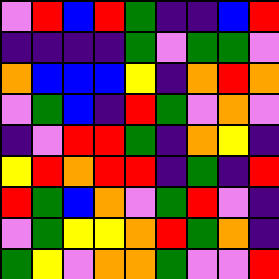[["violet", "red", "blue", "red", "green", "indigo", "indigo", "blue", "red"], ["indigo", "indigo", "indigo", "indigo", "green", "violet", "green", "green", "violet"], ["orange", "blue", "blue", "blue", "yellow", "indigo", "orange", "red", "orange"], ["violet", "green", "blue", "indigo", "red", "green", "violet", "orange", "violet"], ["indigo", "violet", "red", "red", "green", "indigo", "orange", "yellow", "indigo"], ["yellow", "red", "orange", "red", "red", "indigo", "green", "indigo", "red"], ["red", "green", "blue", "orange", "violet", "green", "red", "violet", "indigo"], ["violet", "green", "yellow", "yellow", "orange", "red", "green", "orange", "indigo"], ["green", "yellow", "violet", "orange", "orange", "green", "violet", "violet", "red"]]